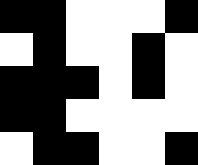[["black", "black", "white", "white", "white", "black"], ["white", "black", "white", "white", "black", "white"], ["black", "black", "black", "white", "black", "white"], ["black", "black", "white", "white", "white", "white"], ["white", "black", "black", "white", "white", "black"]]